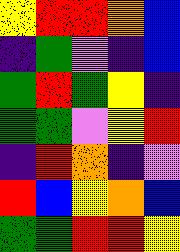[["yellow", "red", "red", "orange", "blue"], ["indigo", "green", "violet", "indigo", "blue"], ["green", "red", "green", "yellow", "indigo"], ["green", "green", "violet", "yellow", "red"], ["indigo", "red", "orange", "indigo", "violet"], ["red", "blue", "yellow", "orange", "blue"], ["green", "green", "red", "red", "yellow"]]